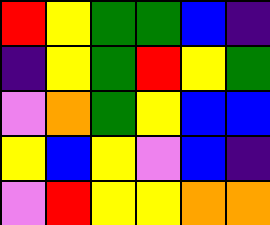[["red", "yellow", "green", "green", "blue", "indigo"], ["indigo", "yellow", "green", "red", "yellow", "green"], ["violet", "orange", "green", "yellow", "blue", "blue"], ["yellow", "blue", "yellow", "violet", "blue", "indigo"], ["violet", "red", "yellow", "yellow", "orange", "orange"]]